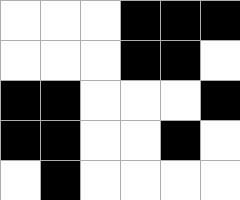[["white", "white", "white", "black", "black", "black"], ["white", "white", "white", "black", "black", "white"], ["black", "black", "white", "white", "white", "black"], ["black", "black", "white", "white", "black", "white"], ["white", "black", "white", "white", "white", "white"]]